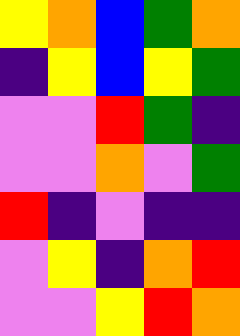[["yellow", "orange", "blue", "green", "orange"], ["indigo", "yellow", "blue", "yellow", "green"], ["violet", "violet", "red", "green", "indigo"], ["violet", "violet", "orange", "violet", "green"], ["red", "indigo", "violet", "indigo", "indigo"], ["violet", "yellow", "indigo", "orange", "red"], ["violet", "violet", "yellow", "red", "orange"]]